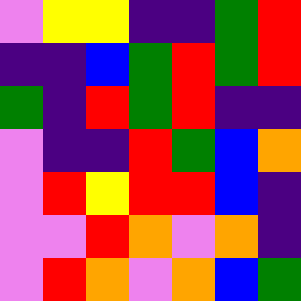[["violet", "yellow", "yellow", "indigo", "indigo", "green", "red"], ["indigo", "indigo", "blue", "green", "red", "green", "red"], ["green", "indigo", "red", "green", "red", "indigo", "indigo"], ["violet", "indigo", "indigo", "red", "green", "blue", "orange"], ["violet", "red", "yellow", "red", "red", "blue", "indigo"], ["violet", "violet", "red", "orange", "violet", "orange", "indigo"], ["violet", "red", "orange", "violet", "orange", "blue", "green"]]